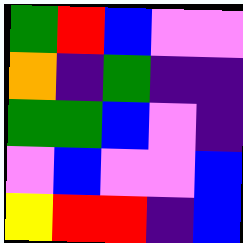[["green", "red", "blue", "violet", "violet"], ["orange", "indigo", "green", "indigo", "indigo"], ["green", "green", "blue", "violet", "indigo"], ["violet", "blue", "violet", "violet", "blue"], ["yellow", "red", "red", "indigo", "blue"]]